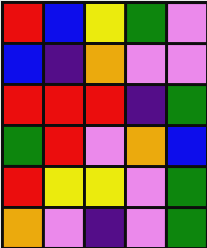[["red", "blue", "yellow", "green", "violet"], ["blue", "indigo", "orange", "violet", "violet"], ["red", "red", "red", "indigo", "green"], ["green", "red", "violet", "orange", "blue"], ["red", "yellow", "yellow", "violet", "green"], ["orange", "violet", "indigo", "violet", "green"]]